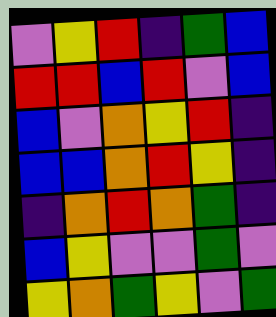[["violet", "yellow", "red", "indigo", "green", "blue"], ["red", "red", "blue", "red", "violet", "blue"], ["blue", "violet", "orange", "yellow", "red", "indigo"], ["blue", "blue", "orange", "red", "yellow", "indigo"], ["indigo", "orange", "red", "orange", "green", "indigo"], ["blue", "yellow", "violet", "violet", "green", "violet"], ["yellow", "orange", "green", "yellow", "violet", "green"]]